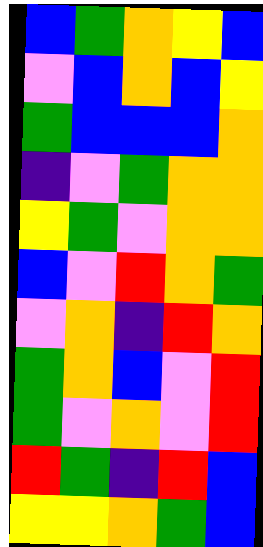[["blue", "green", "orange", "yellow", "blue"], ["violet", "blue", "orange", "blue", "yellow"], ["green", "blue", "blue", "blue", "orange"], ["indigo", "violet", "green", "orange", "orange"], ["yellow", "green", "violet", "orange", "orange"], ["blue", "violet", "red", "orange", "green"], ["violet", "orange", "indigo", "red", "orange"], ["green", "orange", "blue", "violet", "red"], ["green", "violet", "orange", "violet", "red"], ["red", "green", "indigo", "red", "blue"], ["yellow", "yellow", "orange", "green", "blue"]]